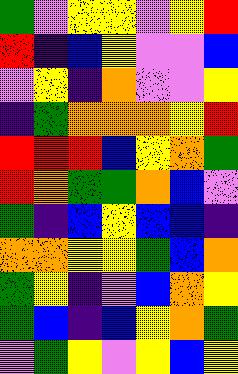[["green", "violet", "yellow", "yellow", "violet", "yellow", "red"], ["red", "indigo", "blue", "yellow", "violet", "violet", "blue"], ["violet", "yellow", "indigo", "orange", "violet", "violet", "yellow"], ["indigo", "green", "orange", "orange", "orange", "yellow", "red"], ["red", "red", "red", "blue", "yellow", "orange", "green"], ["red", "orange", "green", "green", "orange", "blue", "violet"], ["green", "indigo", "blue", "yellow", "blue", "blue", "indigo"], ["orange", "orange", "yellow", "yellow", "green", "blue", "orange"], ["green", "yellow", "indigo", "violet", "blue", "orange", "yellow"], ["green", "blue", "indigo", "blue", "yellow", "orange", "green"], ["violet", "green", "yellow", "violet", "yellow", "blue", "yellow"]]